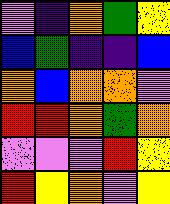[["violet", "indigo", "orange", "green", "yellow"], ["blue", "green", "indigo", "indigo", "blue"], ["orange", "blue", "orange", "orange", "violet"], ["red", "red", "orange", "green", "orange"], ["violet", "violet", "violet", "red", "yellow"], ["red", "yellow", "orange", "violet", "yellow"]]